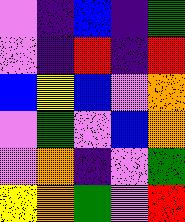[["violet", "indigo", "blue", "indigo", "green"], ["violet", "indigo", "red", "indigo", "red"], ["blue", "yellow", "blue", "violet", "orange"], ["violet", "green", "violet", "blue", "orange"], ["violet", "orange", "indigo", "violet", "green"], ["yellow", "orange", "green", "violet", "red"]]